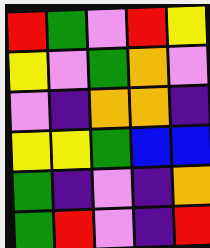[["red", "green", "violet", "red", "yellow"], ["yellow", "violet", "green", "orange", "violet"], ["violet", "indigo", "orange", "orange", "indigo"], ["yellow", "yellow", "green", "blue", "blue"], ["green", "indigo", "violet", "indigo", "orange"], ["green", "red", "violet", "indigo", "red"]]